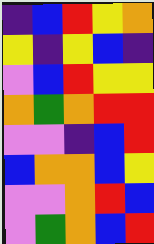[["indigo", "blue", "red", "yellow", "orange"], ["yellow", "indigo", "yellow", "blue", "indigo"], ["violet", "blue", "red", "yellow", "yellow"], ["orange", "green", "orange", "red", "red"], ["violet", "violet", "indigo", "blue", "red"], ["blue", "orange", "orange", "blue", "yellow"], ["violet", "violet", "orange", "red", "blue"], ["violet", "green", "orange", "blue", "red"]]